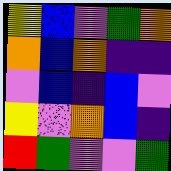[["yellow", "blue", "violet", "green", "orange"], ["orange", "blue", "orange", "indigo", "indigo"], ["violet", "blue", "indigo", "blue", "violet"], ["yellow", "violet", "orange", "blue", "indigo"], ["red", "green", "violet", "violet", "green"]]